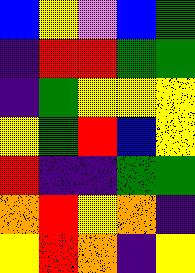[["blue", "yellow", "violet", "blue", "green"], ["indigo", "red", "red", "green", "green"], ["indigo", "green", "yellow", "yellow", "yellow"], ["yellow", "green", "red", "blue", "yellow"], ["red", "indigo", "indigo", "green", "green"], ["orange", "red", "yellow", "orange", "indigo"], ["yellow", "red", "orange", "indigo", "yellow"]]